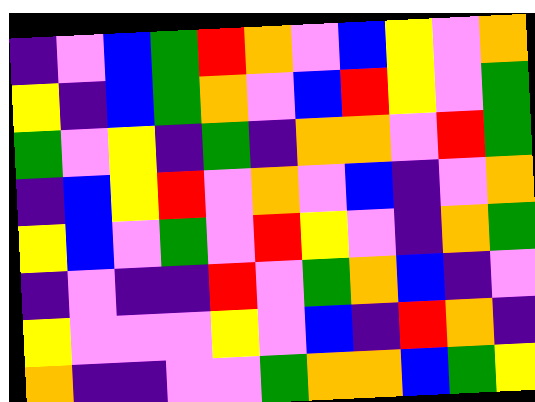[["indigo", "violet", "blue", "green", "red", "orange", "violet", "blue", "yellow", "violet", "orange"], ["yellow", "indigo", "blue", "green", "orange", "violet", "blue", "red", "yellow", "violet", "green"], ["green", "violet", "yellow", "indigo", "green", "indigo", "orange", "orange", "violet", "red", "green"], ["indigo", "blue", "yellow", "red", "violet", "orange", "violet", "blue", "indigo", "violet", "orange"], ["yellow", "blue", "violet", "green", "violet", "red", "yellow", "violet", "indigo", "orange", "green"], ["indigo", "violet", "indigo", "indigo", "red", "violet", "green", "orange", "blue", "indigo", "violet"], ["yellow", "violet", "violet", "violet", "yellow", "violet", "blue", "indigo", "red", "orange", "indigo"], ["orange", "indigo", "indigo", "violet", "violet", "green", "orange", "orange", "blue", "green", "yellow"]]